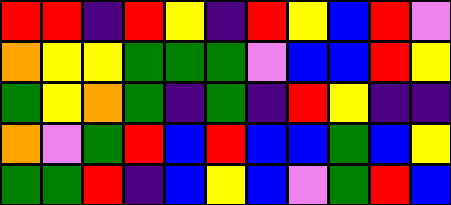[["red", "red", "indigo", "red", "yellow", "indigo", "red", "yellow", "blue", "red", "violet"], ["orange", "yellow", "yellow", "green", "green", "green", "violet", "blue", "blue", "red", "yellow"], ["green", "yellow", "orange", "green", "indigo", "green", "indigo", "red", "yellow", "indigo", "indigo"], ["orange", "violet", "green", "red", "blue", "red", "blue", "blue", "green", "blue", "yellow"], ["green", "green", "red", "indigo", "blue", "yellow", "blue", "violet", "green", "red", "blue"]]